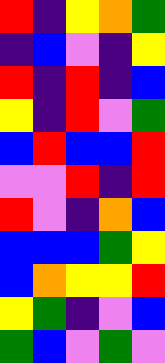[["red", "indigo", "yellow", "orange", "green"], ["indigo", "blue", "violet", "indigo", "yellow"], ["red", "indigo", "red", "indigo", "blue"], ["yellow", "indigo", "red", "violet", "green"], ["blue", "red", "blue", "blue", "red"], ["violet", "violet", "red", "indigo", "red"], ["red", "violet", "indigo", "orange", "blue"], ["blue", "blue", "blue", "green", "yellow"], ["blue", "orange", "yellow", "yellow", "red"], ["yellow", "green", "indigo", "violet", "blue"], ["green", "blue", "violet", "green", "violet"]]